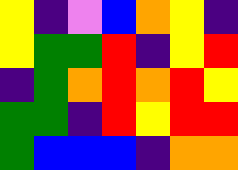[["yellow", "indigo", "violet", "blue", "orange", "yellow", "indigo"], ["yellow", "green", "green", "red", "indigo", "yellow", "red"], ["indigo", "green", "orange", "red", "orange", "red", "yellow"], ["green", "green", "indigo", "red", "yellow", "red", "red"], ["green", "blue", "blue", "blue", "indigo", "orange", "orange"]]